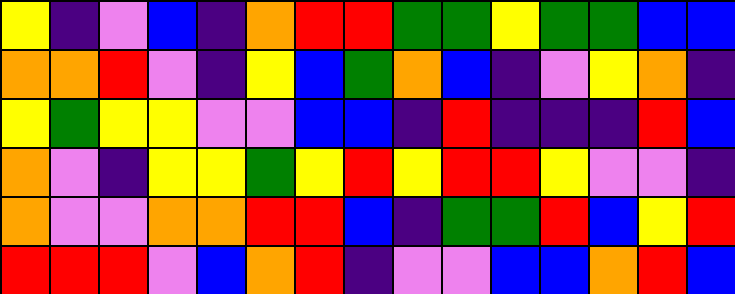[["yellow", "indigo", "violet", "blue", "indigo", "orange", "red", "red", "green", "green", "yellow", "green", "green", "blue", "blue"], ["orange", "orange", "red", "violet", "indigo", "yellow", "blue", "green", "orange", "blue", "indigo", "violet", "yellow", "orange", "indigo"], ["yellow", "green", "yellow", "yellow", "violet", "violet", "blue", "blue", "indigo", "red", "indigo", "indigo", "indigo", "red", "blue"], ["orange", "violet", "indigo", "yellow", "yellow", "green", "yellow", "red", "yellow", "red", "red", "yellow", "violet", "violet", "indigo"], ["orange", "violet", "violet", "orange", "orange", "red", "red", "blue", "indigo", "green", "green", "red", "blue", "yellow", "red"], ["red", "red", "red", "violet", "blue", "orange", "red", "indigo", "violet", "violet", "blue", "blue", "orange", "red", "blue"]]